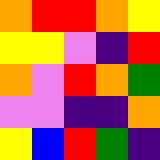[["orange", "red", "red", "orange", "yellow"], ["yellow", "yellow", "violet", "indigo", "red"], ["orange", "violet", "red", "orange", "green"], ["violet", "violet", "indigo", "indigo", "orange"], ["yellow", "blue", "red", "green", "indigo"]]